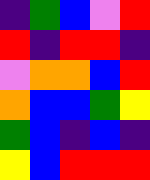[["indigo", "green", "blue", "violet", "red"], ["red", "indigo", "red", "red", "indigo"], ["violet", "orange", "orange", "blue", "red"], ["orange", "blue", "blue", "green", "yellow"], ["green", "blue", "indigo", "blue", "indigo"], ["yellow", "blue", "red", "red", "red"]]